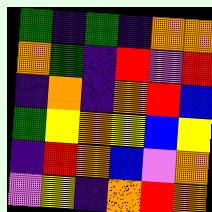[["green", "indigo", "green", "indigo", "orange", "orange"], ["orange", "green", "indigo", "red", "violet", "red"], ["indigo", "orange", "indigo", "orange", "red", "blue"], ["green", "yellow", "orange", "yellow", "blue", "yellow"], ["indigo", "red", "orange", "blue", "violet", "orange"], ["violet", "yellow", "indigo", "orange", "red", "orange"]]